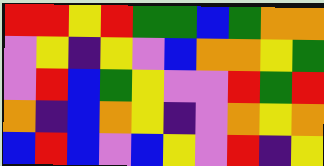[["red", "red", "yellow", "red", "green", "green", "blue", "green", "orange", "orange"], ["violet", "yellow", "indigo", "yellow", "violet", "blue", "orange", "orange", "yellow", "green"], ["violet", "red", "blue", "green", "yellow", "violet", "violet", "red", "green", "red"], ["orange", "indigo", "blue", "orange", "yellow", "indigo", "violet", "orange", "yellow", "orange"], ["blue", "red", "blue", "violet", "blue", "yellow", "violet", "red", "indigo", "yellow"]]